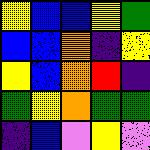[["yellow", "blue", "blue", "yellow", "green"], ["blue", "blue", "orange", "indigo", "yellow"], ["yellow", "blue", "orange", "red", "indigo"], ["green", "yellow", "orange", "green", "green"], ["indigo", "blue", "violet", "yellow", "violet"]]